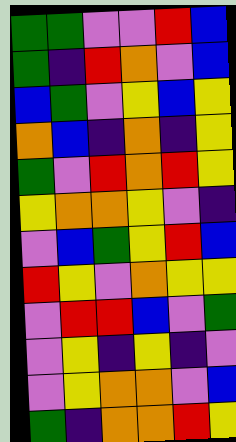[["green", "green", "violet", "violet", "red", "blue"], ["green", "indigo", "red", "orange", "violet", "blue"], ["blue", "green", "violet", "yellow", "blue", "yellow"], ["orange", "blue", "indigo", "orange", "indigo", "yellow"], ["green", "violet", "red", "orange", "red", "yellow"], ["yellow", "orange", "orange", "yellow", "violet", "indigo"], ["violet", "blue", "green", "yellow", "red", "blue"], ["red", "yellow", "violet", "orange", "yellow", "yellow"], ["violet", "red", "red", "blue", "violet", "green"], ["violet", "yellow", "indigo", "yellow", "indigo", "violet"], ["violet", "yellow", "orange", "orange", "violet", "blue"], ["green", "indigo", "orange", "orange", "red", "yellow"]]